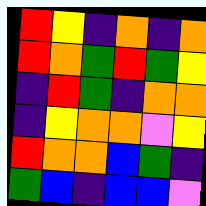[["red", "yellow", "indigo", "orange", "indigo", "orange"], ["red", "orange", "green", "red", "green", "yellow"], ["indigo", "red", "green", "indigo", "orange", "orange"], ["indigo", "yellow", "orange", "orange", "violet", "yellow"], ["red", "orange", "orange", "blue", "green", "indigo"], ["green", "blue", "indigo", "blue", "blue", "violet"]]